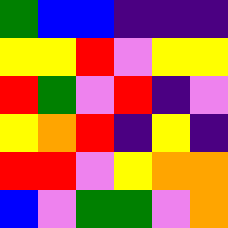[["green", "blue", "blue", "indigo", "indigo", "indigo"], ["yellow", "yellow", "red", "violet", "yellow", "yellow"], ["red", "green", "violet", "red", "indigo", "violet"], ["yellow", "orange", "red", "indigo", "yellow", "indigo"], ["red", "red", "violet", "yellow", "orange", "orange"], ["blue", "violet", "green", "green", "violet", "orange"]]